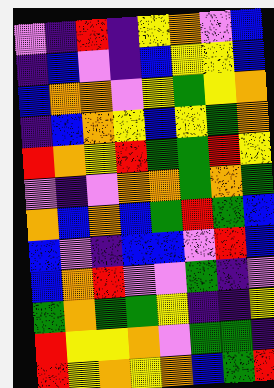[["violet", "indigo", "red", "indigo", "yellow", "orange", "violet", "blue"], ["indigo", "blue", "violet", "indigo", "blue", "yellow", "yellow", "blue"], ["blue", "orange", "orange", "violet", "yellow", "green", "yellow", "orange"], ["indigo", "blue", "orange", "yellow", "blue", "yellow", "green", "orange"], ["red", "orange", "yellow", "red", "green", "green", "red", "yellow"], ["violet", "indigo", "violet", "orange", "orange", "green", "orange", "green"], ["orange", "blue", "orange", "blue", "green", "red", "green", "blue"], ["blue", "violet", "indigo", "blue", "blue", "violet", "red", "blue"], ["blue", "orange", "red", "violet", "violet", "green", "indigo", "violet"], ["green", "orange", "green", "green", "yellow", "indigo", "indigo", "yellow"], ["red", "yellow", "yellow", "orange", "violet", "green", "green", "indigo"], ["red", "yellow", "orange", "yellow", "orange", "blue", "green", "red"]]